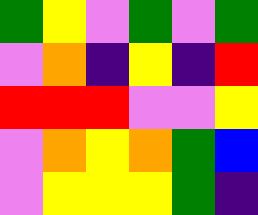[["green", "yellow", "violet", "green", "violet", "green"], ["violet", "orange", "indigo", "yellow", "indigo", "red"], ["red", "red", "red", "violet", "violet", "yellow"], ["violet", "orange", "yellow", "orange", "green", "blue"], ["violet", "yellow", "yellow", "yellow", "green", "indigo"]]